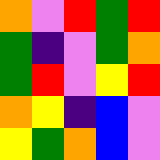[["orange", "violet", "red", "green", "red"], ["green", "indigo", "violet", "green", "orange"], ["green", "red", "violet", "yellow", "red"], ["orange", "yellow", "indigo", "blue", "violet"], ["yellow", "green", "orange", "blue", "violet"]]